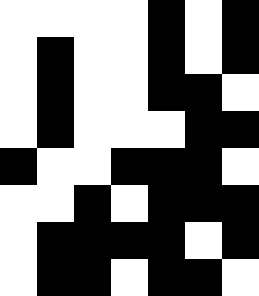[["white", "white", "white", "white", "black", "white", "black"], ["white", "black", "white", "white", "black", "white", "black"], ["white", "black", "white", "white", "black", "black", "white"], ["white", "black", "white", "white", "white", "black", "black"], ["black", "white", "white", "black", "black", "black", "white"], ["white", "white", "black", "white", "black", "black", "black"], ["white", "black", "black", "black", "black", "white", "black"], ["white", "black", "black", "white", "black", "black", "white"]]